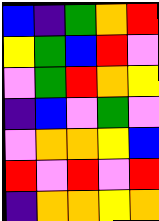[["blue", "indigo", "green", "orange", "red"], ["yellow", "green", "blue", "red", "violet"], ["violet", "green", "red", "orange", "yellow"], ["indigo", "blue", "violet", "green", "violet"], ["violet", "orange", "orange", "yellow", "blue"], ["red", "violet", "red", "violet", "red"], ["indigo", "orange", "orange", "yellow", "orange"]]